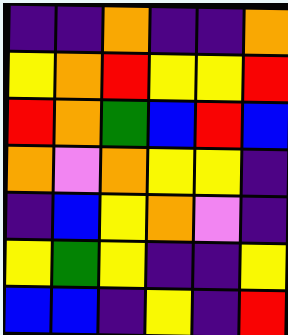[["indigo", "indigo", "orange", "indigo", "indigo", "orange"], ["yellow", "orange", "red", "yellow", "yellow", "red"], ["red", "orange", "green", "blue", "red", "blue"], ["orange", "violet", "orange", "yellow", "yellow", "indigo"], ["indigo", "blue", "yellow", "orange", "violet", "indigo"], ["yellow", "green", "yellow", "indigo", "indigo", "yellow"], ["blue", "blue", "indigo", "yellow", "indigo", "red"]]